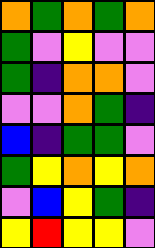[["orange", "green", "orange", "green", "orange"], ["green", "violet", "yellow", "violet", "violet"], ["green", "indigo", "orange", "orange", "violet"], ["violet", "violet", "orange", "green", "indigo"], ["blue", "indigo", "green", "green", "violet"], ["green", "yellow", "orange", "yellow", "orange"], ["violet", "blue", "yellow", "green", "indigo"], ["yellow", "red", "yellow", "yellow", "violet"]]